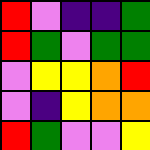[["red", "violet", "indigo", "indigo", "green"], ["red", "green", "violet", "green", "green"], ["violet", "yellow", "yellow", "orange", "red"], ["violet", "indigo", "yellow", "orange", "orange"], ["red", "green", "violet", "violet", "yellow"]]